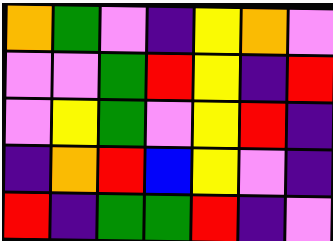[["orange", "green", "violet", "indigo", "yellow", "orange", "violet"], ["violet", "violet", "green", "red", "yellow", "indigo", "red"], ["violet", "yellow", "green", "violet", "yellow", "red", "indigo"], ["indigo", "orange", "red", "blue", "yellow", "violet", "indigo"], ["red", "indigo", "green", "green", "red", "indigo", "violet"]]